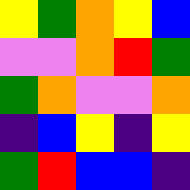[["yellow", "green", "orange", "yellow", "blue"], ["violet", "violet", "orange", "red", "green"], ["green", "orange", "violet", "violet", "orange"], ["indigo", "blue", "yellow", "indigo", "yellow"], ["green", "red", "blue", "blue", "indigo"]]